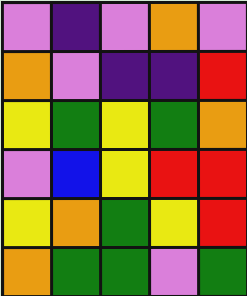[["violet", "indigo", "violet", "orange", "violet"], ["orange", "violet", "indigo", "indigo", "red"], ["yellow", "green", "yellow", "green", "orange"], ["violet", "blue", "yellow", "red", "red"], ["yellow", "orange", "green", "yellow", "red"], ["orange", "green", "green", "violet", "green"]]